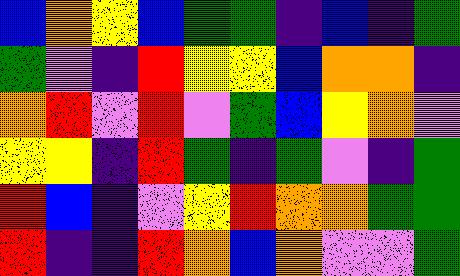[["blue", "orange", "yellow", "blue", "green", "green", "indigo", "blue", "indigo", "green"], ["green", "violet", "indigo", "red", "yellow", "yellow", "blue", "orange", "orange", "indigo"], ["orange", "red", "violet", "red", "violet", "green", "blue", "yellow", "orange", "violet"], ["yellow", "yellow", "indigo", "red", "green", "indigo", "green", "violet", "indigo", "green"], ["red", "blue", "indigo", "violet", "yellow", "red", "orange", "orange", "green", "green"], ["red", "indigo", "indigo", "red", "orange", "blue", "orange", "violet", "violet", "green"]]